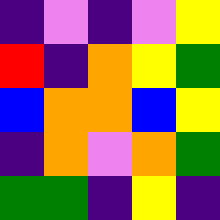[["indigo", "violet", "indigo", "violet", "yellow"], ["red", "indigo", "orange", "yellow", "green"], ["blue", "orange", "orange", "blue", "yellow"], ["indigo", "orange", "violet", "orange", "green"], ["green", "green", "indigo", "yellow", "indigo"]]